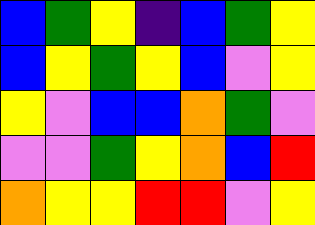[["blue", "green", "yellow", "indigo", "blue", "green", "yellow"], ["blue", "yellow", "green", "yellow", "blue", "violet", "yellow"], ["yellow", "violet", "blue", "blue", "orange", "green", "violet"], ["violet", "violet", "green", "yellow", "orange", "blue", "red"], ["orange", "yellow", "yellow", "red", "red", "violet", "yellow"]]